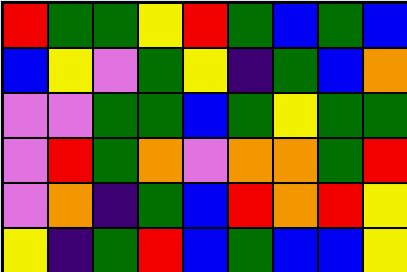[["red", "green", "green", "yellow", "red", "green", "blue", "green", "blue"], ["blue", "yellow", "violet", "green", "yellow", "indigo", "green", "blue", "orange"], ["violet", "violet", "green", "green", "blue", "green", "yellow", "green", "green"], ["violet", "red", "green", "orange", "violet", "orange", "orange", "green", "red"], ["violet", "orange", "indigo", "green", "blue", "red", "orange", "red", "yellow"], ["yellow", "indigo", "green", "red", "blue", "green", "blue", "blue", "yellow"]]